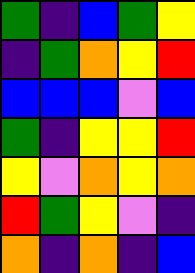[["green", "indigo", "blue", "green", "yellow"], ["indigo", "green", "orange", "yellow", "red"], ["blue", "blue", "blue", "violet", "blue"], ["green", "indigo", "yellow", "yellow", "red"], ["yellow", "violet", "orange", "yellow", "orange"], ["red", "green", "yellow", "violet", "indigo"], ["orange", "indigo", "orange", "indigo", "blue"]]